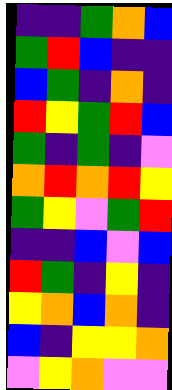[["indigo", "indigo", "green", "orange", "blue"], ["green", "red", "blue", "indigo", "indigo"], ["blue", "green", "indigo", "orange", "indigo"], ["red", "yellow", "green", "red", "blue"], ["green", "indigo", "green", "indigo", "violet"], ["orange", "red", "orange", "red", "yellow"], ["green", "yellow", "violet", "green", "red"], ["indigo", "indigo", "blue", "violet", "blue"], ["red", "green", "indigo", "yellow", "indigo"], ["yellow", "orange", "blue", "orange", "indigo"], ["blue", "indigo", "yellow", "yellow", "orange"], ["violet", "yellow", "orange", "violet", "violet"]]